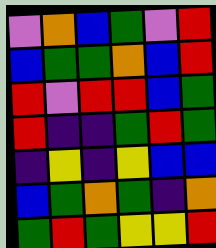[["violet", "orange", "blue", "green", "violet", "red"], ["blue", "green", "green", "orange", "blue", "red"], ["red", "violet", "red", "red", "blue", "green"], ["red", "indigo", "indigo", "green", "red", "green"], ["indigo", "yellow", "indigo", "yellow", "blue", "blue"], ["blue", "green", "orange", "green", "indigo", "orange"], ["green", "red", "green", "yellow", "yellow", "red"]]